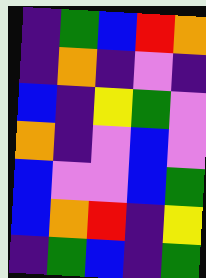[["indigo", "green", "blue", "red", "orange"], ["indigo", "orange", "indigo", "violet", "indigo"], ["blue", "indigo", "yellow", "green", "violet"], ["orange", "indigo", "violet", "blue", "violet"], ["blue", "violet", "violet", "blue", "green"], ["blue", "orange", "red", "indigo", "yellow"], ["indigo", "green", "blue", "indigo", "green"]]